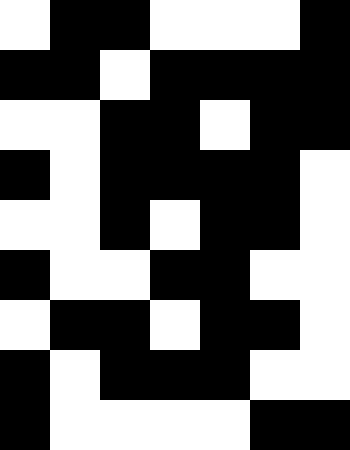[["white", "black", "black", "white", "white", "white", "black"], ["black", "black", "white", "black", "black", "black", "black"], ["white", "white", "black", "black", "white", "black", "black"], ["black", "white", "black", "black", "black", "black", "white"], ["white", "white", "black", "white", "black", "black", "white"], ["black", "white", "white", "black", "black", "white", "white"], ["white", "black", "black", "white", "black", "black", "white"], ["black", "white", "black", "black", "black", "white", "white"], ["black", "white", "white", "white", "white", "black", "black"]]